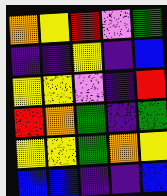[["orange", "yellow", "red", "violet", "green"], ["indigo", "indigo", "yellow", "indigo", "blue"], ["yellow", "yellow", "violet", "indigo", "red"], ["red", "orange", "green", "indigo", "green"], ["yellow", "yellow", "green", "orange", "yellow"], ["blue", "blue", "indigo", "indigo", "blue"]]